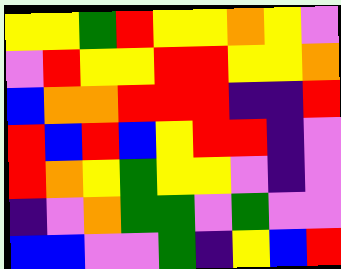[["yellow", "yellow", "green", "red", "yellow", "yellow", "orange", "yellow", "violet"], ["violet", "red", "yellow", "yellow", "red", "red", "yellow", "yellow", "orange"], ["blue", "orange", "orange", "red", "red", "red", "indigo", "indigo", "red"], ["red", "blue", "red", "blue", "yellow", "red", "red", "indigo", "violet"], ["red", "orange", "yellow", "green", "yellow", "yellow", "violet", "indigo", "violet"], ["indigo", "violet", "orange", "green", "green", "violet", "green", "violet", "violet"], ["blue", "blue", "violet", "violet", "green", "indigo", "yellow", "blue", "red"]]